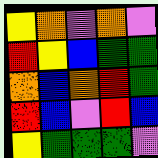[["yellow", "orange", "violet", "orange", "violet"], ["red", "yellow", "blue", "green", "green"], ["orange", "blue", "orange", "red", "green"], ["red", "blue", "violet", "red", "blue"], ["yellow", "green", "green", "green", "violet"]]